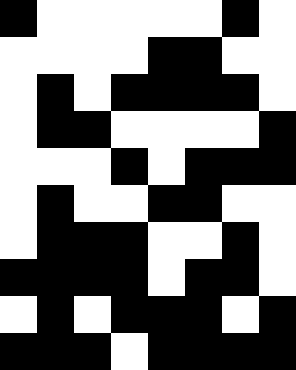[["black", "white", "white", "white", "white", "white", "black", "white"], ["white", "white", "white", "white", "black", "black", "white", "white"], ["white", "black", "white", "black", "black", "black", "black", "white"], ["white", "black", "black", "white", "white", "white", "white", "black"], ["white", "white", "white", "black", "white", "black", "black", "black"], ["white", "black", "white", "white", "black", "black", "white", "white"], ["white", "black", "black", "black", "white", "white", "black", "white"], ["black", "black", "black", "black", "white", "black", "black", "white"], ["white", "black", "white", "black", "black", "black", "white", "black"], ["black", "black", "black", "white", "black", "black", "black", "black"]]